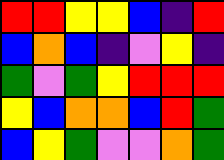[["red", "red", "yellow", "yellow", "blue", "indigo", "red"], ["blue", "orange", "blue", "indigo", "violet", "yellow", "indigo"], ["green", "violet", "green", "yellow", "red", "red", "red"], ["yellow", "blue", "orange", "orange", "blue", "red", "green"], ["blue", "yellow", "green", "violet", "violet", "orange", "green"]]